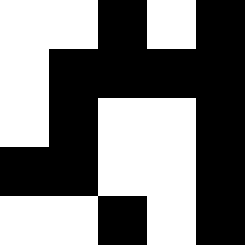[["white", "white", "black", "white", "black"], ["white", "black", "black", "black", "black"], ["white", "black", "white", "white", "black"], ["black", "black", "white", "white", "black"], ["white", "white", "black", "white", "black"]]